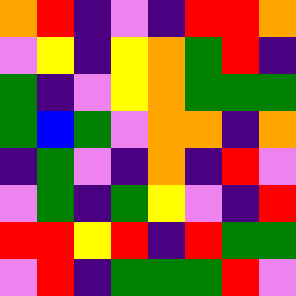[["orange", "red", "indigo", "violet", "indigo", "red", "red", "orange"], ["violet", "yellow", "indigo", "yellow", "orange", "green", "red", "indigo"], ["green", "indigo", "violet", "yellow", "orange", "green", "green", "green"], ["green", "blue", "green", "violet", "orange", "orange", "indigo", "orange"], ["indigo", "green", "violet", "indigo", "orange", "indigo", "red", "violet"], ["violet", "green", "indigo", "green", "yellow", "violet", "indigo", "red"], ["red", "red", "yellow", "red", "indigo", "red", "green", "green"], ["violet", "red", "indigo", "green", "green", "green", "red", "violet"]]